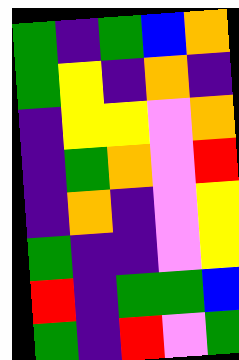[["green", "indigo", "green", "blue", "orange"], ["green", "yellow", "indigo", "orange", "indigo"], ["indigo", "yellow", "yellow", "violet", "orange"], ["indigo", "green", "orange", "violet", "red"], ["indigo", "orange", "indigo", "violet", "yellow"], ["green", "indigo", "indigo", "violet", "yellow"], ["red", "indigo", "green", "green", "blue"], ["green", "indigo", "red", "violet", "green"]]